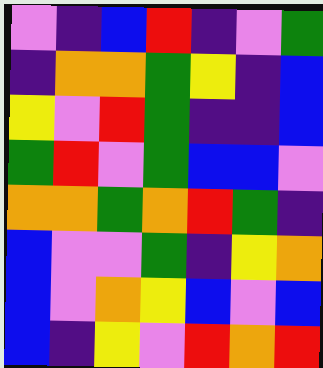[["violet", "indigo", "blue", "red", "indigo", "violet", "green"], ["indigo", "orange", "orange", "green", "yellow", "indigo", "blue"], ["yellow", "violet", "red", "green", "indigo", "indigo", "blue"], ["green", "red", "violet", "green", "blue", "blue", "violet"], ["orange", "orange", "green", "orange", "red", "green", "indigo"], ["blue", "violet", "violet", "green", "indigo", "yellow", "orange"], ["blue", "violet", "orange", "yellow", "blue", "violet", "blue"], ["blue", "indigo", "yellow", "violet", "red", "orange", "red"]]